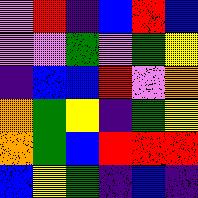[["violet", "red", "indigo", "blue", "red", "blue"], ["violet", "violet", "green", "violet", "green", "yellow"], ["indigo", "blue", "blue", "red", "violet", "orange"], ["orange", "green", "yellow", "indigo", "green", "yellow"], ["orange", "green", "blue", "red", "red", "red"], ["blue", "yellow", "green", "indigo", "blue", "indigo"]]